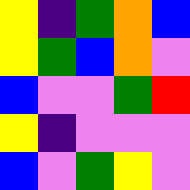[["yellow", "indigo", "green", "orange", "blue"], ["yellow", "green", "blue", "orange", "violet"], ["blue", "violet", "violet", "green", "red"], ["yellow", "indigo", "violet", "violet", "violet"], ["blue", "violet", "green", "yellow", "violet"]]